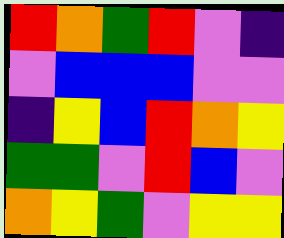[["red", "orange", "green", "red", "violet", "indigo"], ["violet", "blue", "blue", "blue", "violet", "violet"], ["indigo", "yellow", "blue", "red", "orange", "yellow"], ["green", "green", "violet", "red", "blue", "violet"], ["orange", "yellow", "green", "violet", "yellow", "yellow"]]